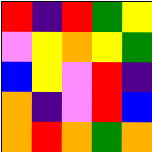[["red", "indigo", "red", "green", "yellow"], ["violet", "yellow", "orange", "yellow", "green"], ["blue", "yellow", "violet", "red", "indigo"], ["orange", "indigo", "violet", "red", "blue"], ["orange", "red", "orange", "green", "orange"]]